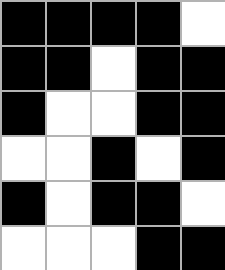[["black", "black", "black", "black", "white"], ["black", "black", "white", "black", "black"], ["black", "white", "white", "black", "black"], ["white", "white", "black", "white", "black"], ["black", "white", "black", "black", "white"], ["white", "white", "white", "black", "black"]]